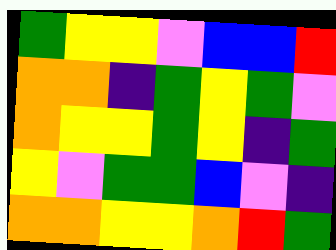[["green", "yellow", "yellow", "violet", "blue", "blue", "red"], ["orange", "orange", "indigo", "green", "yellow", "green", "violet"], ["orange", "yellow", "yellow", "green", "yellow", "indigo", "green"], ["yellow", "violet", "green", "green", "blue", "violet", "indigo"], ["orange", "orange", "yellow", "yellow", "orange", "red", "green"]]